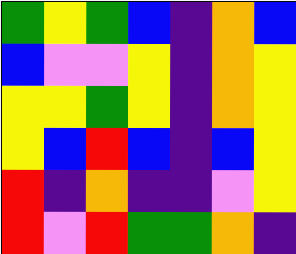[["green", "yellow", "green", "blue", "indigo", "orange", "blue"], ["blue", "violet", "violet", "yellow", "indigo", "orange", "yellow"], ["yellow", "yellow", "green", "yellow", "indigo", "orange", "yellow"], ["yellow", "blue", "red", "blue", "indigo", "blue", "yellow"], ["red", "indigo", "orange", "indigo", "indigo", "violet", "yellow"], ["red", "violet", "red", "green", "green", "orange", "indigo"]]